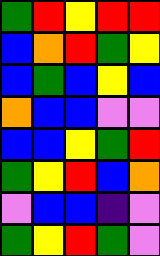[["green", "red", "yellow", "red", "red"], ["blue", "orange", "red", "green", "yellow"], ["blue", "green", "blue", "yellow", "blue"], ["orange", "blue", "blue", "violet", "violet"], ["blue", "blue", "yellow", "green", "red"], ["green", "yellow", "red", "blue", "orange"], ["violet", "blue", "blue", "indigo", "violet"], ["green", "yellow", "red", "green", "violet"]]